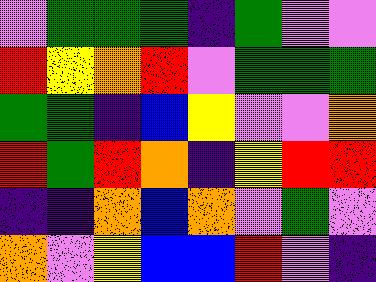[["violet", "green", "green", "green", "indigo", "green", "violet", "violet"], ["red", "yellow", "orange", "red", "violet", "green", "green", "green"], ["green", "green", "indigo", "blue", "yellow", "violet", "violet", "orange"], ["red", "green", "red", "orange", "indigo", "yellow", "red", "red"], ["indigo", "indigo", "orange", "blue", "orange", "violet", "green", "violet"], ["orange", "violet", "yellow", "blue", "blue", "red", "violet", "indigo"]]